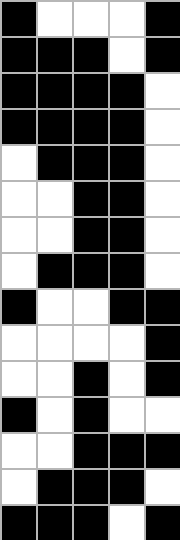[["black", "white", "white", "white", "black"], ["black", "black", "black", "white", "black"], ["black", "black", "black", "black", "white"], ["black", "black", "black", "black", "white"], ["white", "black", "black", "black", "white"], ["white", "white", "black", "black", "white"], ["white", "white", "black", "black", "white"], ["white", "black", "black", "black", "white"], ["black", "white", "white", "black", "black"], ["white", "white", "white", "white", "black"], ["white", "white", "black", "white", "black"], ["black", "white", "black", "white", "white"], ["white", "white", "black", "black", "black"], ["white", "black", "black", "black", "white"], ["black", "black", "black", "white", "black"]]